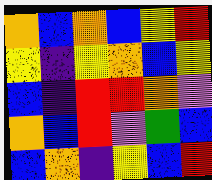[["orange", "blue", "orange", "blue", "yellow", "red"], ["yellow", "indigo", "yellow", "orange", "blue", "yellow"], ["blue", "indigo", "red", "red", "orange", "violet"], ["orange", "blue", "red", "violet", "green", "blue"], ["blue", "orange", "indigo", "yellow", "blue", "red"]]